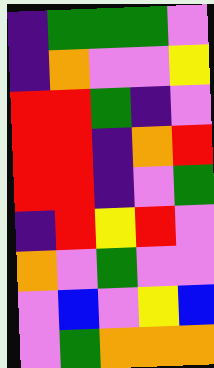[["indigo", "green", "green", "green", "violet"], ["indigo", "orange", "violet", "violet", "yellow"], ["red", "red", "green", "indigo", "violet"], ["red", "red", "indigo", "orange", "red"], ["red", "red", "indigo", "violet", "green"], ["indigo", "red", "yellow", "red", "violet"], ["orange", "violet", "green", "violet", "violet"], ["violet", "blue", "violet", "yellow", "blue"], ["violet", "green", "orange", "orange", "orange"]]